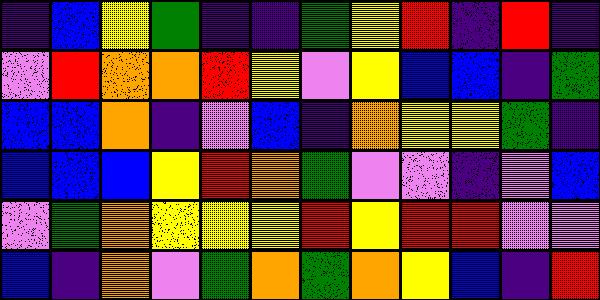[["indigo", "blue", "yellow", "green", "indigo", "indigo", "green", "yellow", "red", "indigo", "red", "indigo"], ["violet", "red", "orange", "orange", "red", "yellow", "violet", "yellow", "blue", "blue", "indigo", "green"], ["blue", "blue", "orange", "indigo", "violet", "blue", "indigo", "orange", "yellow", "yellow", "green", "indigo"], ["blue", "blue", "blue", "yellow", "red", "orange", "green", "violet", "violet", "indigo", "violet", "blue"], ["violet", "green", "orange", "yellow", "yellow", "yellow", "red", "yellow", "red", "red", "violet", "violet"], ["blue", "indigo", "orange", "violet", "green", "orange", "green", "orange", "yellow", "blue", "indigo", "red"]]